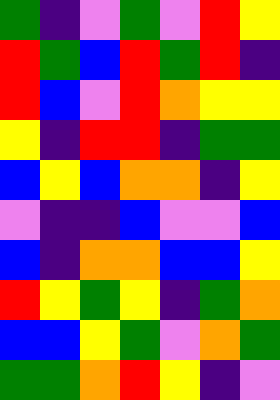[["green", "indigo", "violet", "green", "violet", "red", "yellow"], ["red", "green", "blue", "red", "green", "red", "indigo"], ["red", "blue", "violet", "red", "orange", "yellow", "yellow"], ["yellow", "indigo", "red", "red", "indigo", "green", "green"], ["blue", "yellow", "blue", "orange", "orange", "indigo", "yellow"], ["violet", "indigo", "indigo", "blue", "violet", "violet", "blue"], ["blue", "indigo", "orange", "orange", "blue", "blue", "yellow"], ["red", "yellow", "green", "yellow", "indigo", "green", "orange"], ["blue", "blue", "yellow", "green", "violet", "orange", "green"], ["green", "green", "orange", "red", "yellow", "indigo", "violet"]]